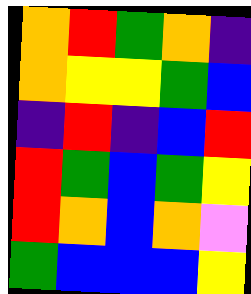[["orange", "red", "green", "orange", "indigo"], ["orange", "yellow", "yellow", "green", "blue"], ["indigo", "red", "indigo", "blue", "red"], ["red", "green", "blue", "green", "yellow"], ["red", "orange", "blue", "orange", "violet"], ["green", "blue", "blue", "blue", "yellow"]]